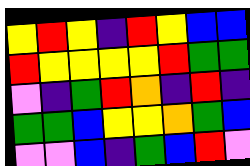[["yellow", "red", "yellow", "indigo", "red", "yellow", "blue", "blue"], ["red", "yellow", "yellow", "yellow", "yellow", "red", "green", "green"], ["violet", "indigo", "green", "red", "orange", "indigo", "red", "indigo"], ["green", "green", "blue", "yellow", "yellow", "orange", "green", "blue"], ["violet", "violet", "blue", "indigo", "green", "blue", "red", "violet"]]